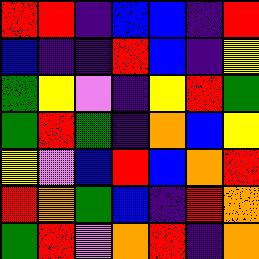[["red", "red", "indigo", "blue", "blue", "indigo", "red"], ["blue", "indigo", "indigo", "red", "blue", "indigo", "yellow"], ["green", "yellow", "violet", "indigo", "yellow", "red", "green"], ["green", "red", "green", "indigo", "orange", "blue", "yellow"], ["yellow", "violet", "blue", "red", "blue", "orange", "red"], ["red", "orange", "green", "blue", "indigo", "red", "orange"], ["green", "red", "violet", "orange", "red", "indigo", "orange"]]